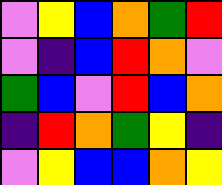[["violet", "yellow", "blue", "orange", "green", "red"], ["violet", "indigo", "blue", "red", "orange", "violet"], ["green", "blue", "violet", "red", "blue", "orange"], ["indigo", "red", "orange", "green", "yellow", "indigo"], ["violet", "yellow", "blue", "blue", "orange", "yellow"]]